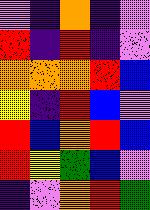[["violet", "indigo", "orange", "indigo", "violet"], ["red", "indigo", "red", "indigo", "violet"], ["orange", "orange", "orange", "red", "blue"], ["yellow", "indigo", "red", "blue", "violet"], ["red", "blue", "orange", "red", "blue"], ["red", "yellow", "green", "blue", "violet"], ["indigo", "violet", "orange", "red", "green"]]